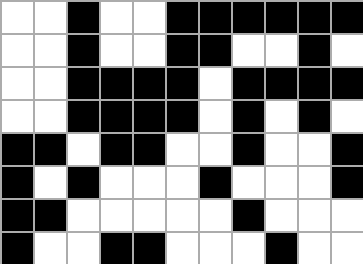[["white", "white", "black", "white", "white", "black", "black", "black", "black", "black", "black"], ["white", "white", "black", "white", "white", "black", "black", "white", "white", "black", "white"], ["white", "white", "black", "black", "black", "black", "white", "black", "black", "black", "black"], ["white", "white", "black", "black", "black", "black", "white", "black", "white", "black", "white"], ["black", "black", "white", "black", "black", "white", "white", "black", "white", "white", "black"], ["black", "white", "black", "white", "white", "white", "black", "white", "white", "white", "black"], ["black", "black", "white", "white", "white", "white", "white", "black", "white", "white", "white"], ["black", "white", "white", "black", "black", "white", "white", "white", "black", "white", "white"]]